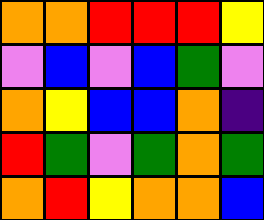[["orange", "orange", "red", "red", "red", "yellow"], ["violet", "blue", "violet", "blue", "green", "violet"], ["orange", "yellow", "blue", "blue", "orange", "indigo"], ["red", "green", "violet", "green", "orange", "green"], ["orange", "red", "yellow", "orange", "orange", "blue"]]